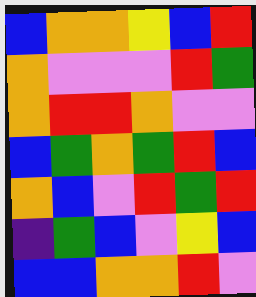[["blue", "orange", "orange", "yellow", "blue", "red"], ["orange", "violet", "violet", "violet", "red", "green"], ["orange", "red", "red", "orange", "violet", "violet"], ["blue", "green", "orange", "green", "red", "blue"], ["orange", "blue", "violet", "red", "green", "red"], ["indigo", "green", "blue", "violet", "yellow", "blue"], ["blue", "blue", "orange", "orange", "red", "violet"]]